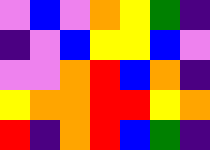[["violet", "blue", "violet", "orange", "yellow", "green", "indigo"], ["indigo", "violet", "blue", "yellow", "yellow", "blue", "violet"], ["violet", "violet", "orange", "red", "blue", "orange", "indigo"], ["yellow", "orange", "orange", "red", "red", "yellow", "orange"], ["red", "indigo", "orange", "red", "blue", "green", "indigo"]]